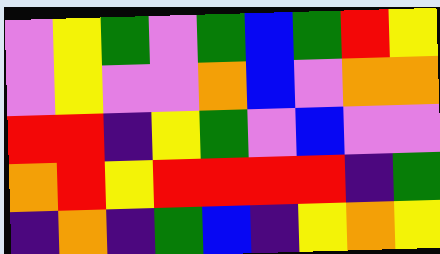[["violet", "yellow", "green", "violet", "green", "blue", "green", "red", "yellow"], ["violet", "yellow", "violet", "violet", "orange", "blue", "violet", "orange", "orange"], ["red", "red", "indigo", "yellow", "green", "violet", "blue", "violet", "violet"], ["orange", "red", "yellow", "red", "red", "red", "red", "indigo", "green"], ["indigo", "orange", "indigo", "green", "blue", "indigo", "yellow", "orange", "yellow"]]